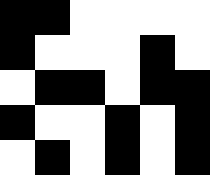[["black", "black", "white", "white", "white", "white"], ["black", "white", "white", "white", "black", "white"], ["white", "black", "black", "white", "black", "black"], ["black", "white", "white", "black", "white", "black"], ["white", "black", "white", "black", "white", "black"]]